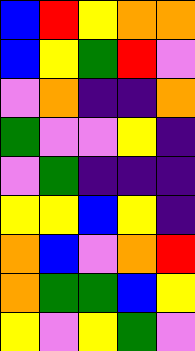[["blue", "red", "yellow", "orange", "orange"], ["blue", "yellow", "green", "red", "violet"], ["violet", "orange", "indigo", "indigo", "orange"], ["green", "violet", "violet", "yellow", "indigo"], ["violet", "green", "indigo", "indigo", "indigo"], ["yellow", "yellow", "blue", "yellow", "indigo"], ["orange", "blue", "violet", "orange", "red"], ["orange", "green", "green", "blue", "yellow"], ["yellow", "violet", "yellow", "green", "violet"]]